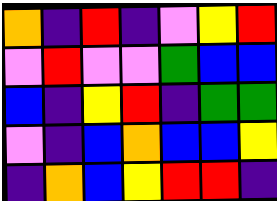[["orange", "indigo", "red", "indigo", "violet", "yellow", "red"], ["violet", "red", "violet", "violet", "green", "blue", "blue"], ["blue", "indigo", "yellow", "red", "indigo", "green", "green"], ["violet", "indigo", "blue", "orange", "blue", "blue", "yellow"], ["indigo", "orange", "blue", "yellow", "red", "red", "indigo"]]